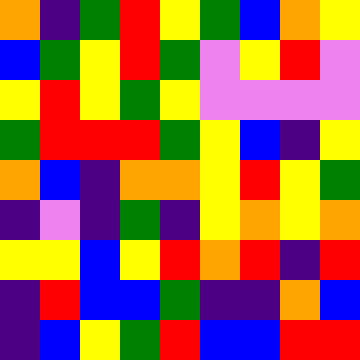[["orange", "indigo", "green", "red", "yellow", "green", "blue", "orange", "yellow"], ["blue", "green", "yellow", "red", "green", "violet", "yellow", "red", "violet"], ["yellow", "red", "yellow", "green", "yellow", "violet", "violet", "violet", "violet"], ["green", "red", "red", "red", "green", "yellow", "blue", "indigo", "yellow"], ["orange", "blue", "indigo", "orange", "orange", "yellow", "red", "yellow", "green"], ["indigo", "violet", "indigo", "green", "indigo", "yellow", "orange", "yellow", "orange"], ["yellow", "yellow", "blue", "yellow", "red", "orange", "red", "indigo", "red"], ["indigo", "red", "blue", "blue", "green", "indigo", "indigo", "orange", "blue"], ["indigo", "blue", "yellow", "green", "red", "blue", "blue", "red", "red"]]